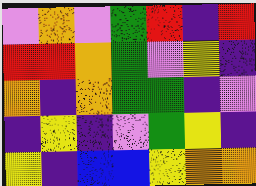[["violet", "orange", "violet", "green", "red", "indigo", "red"], ["red", "red", "orange", "green", "violet", "yellow", "indigo"], ["orange", "indigo", "orange", "green", "green", "indigo", "violet"], ["indigo", "yellow", "indigo", "violet", "green", "yellow", "indigo"], ["yellow", "indigo", "blue", "blue", "yellow", "orange", "orange"]]